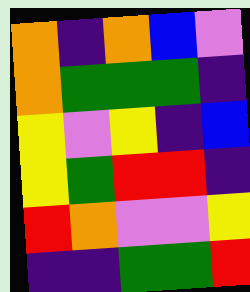[["orange", "indigo", "orange", "blue", "violet"], ["orange", "green", "green", "green", "indigo"], ["yellow", "violet", "yellow", "indigo", "blue"], ["yellow", "green", "red", "red", "indigo"], ["red", "orange", "violet", "violet", "yellow"], ["indigo", "indigo", "green", "green", "red"]]